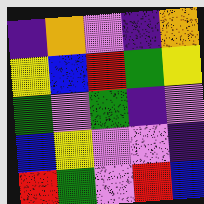[["indigo", "orange", "violet", "indigo", "orange"], ["yellow", "blue", "red", "green", "yellow"], ["green", "violet", "green", "indigo", "violet"], ["blue", "yellow", "violet", "violet", "indigo"], ["red", "green", "violet", "red", "blue"]]